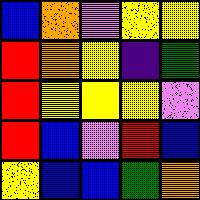[["blue", "orange", "violet", "yellow", "yellow"], ["red", "orange", "yellow", "indigo", "green"], ["red", "yellow", "yellow", "yellow", "violet"], ["red", "blue", "violet", "red", "blue"], ["yellow", "blue", "blue", "green", "orange"]]